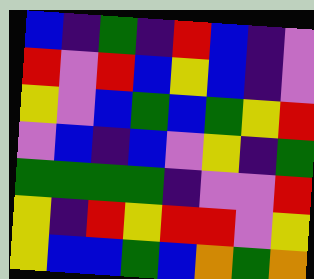[["blue", "indigo", "green", "indigo", "red", "blue", "indigo", "violet"], ["red", "violet", "red", "blue", "yellow", "blue", "indigo", "violet"], ["yellow", "violet", "blue", "green", "blue", "green", "yellow", "red"], ["violet", "blue", "indigo", "blue", "violet", "yellow", "indigo", "green"], ["green", "green", "green", "green", "indigo", "violet", "violet", "red"], ["yellow", "indigo", "red", "yellow", "red", "red", "violet", "yellow"], ["yellow", "blue", "blue", "green", "blue", "orange", "green", "orange"]]